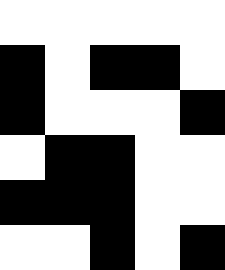[["white", "white", "white", "white", "white"], ["black", "white", "black", "black", "white"], ["black", "white", "white", "white", "black"], ["white", "black", "black", "white", "white"], ["black", "black", "black", "white", "white"], ["white", "white", "black", "white", "black"]]